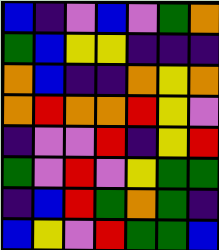[["blue", "indigo", "violet", "blue", "violet", "green", "orange"], ["green", "blue", "yellow", "yellow", "indigo", "indigo", "indigo"], ["orange", "blue", "indigo", "indigo", "orange", "yellow", "orange"], ["orange", "red", "orange", "orange", "red", "yellow", "violet"], ["indigo", "violet", "violet", "red", "indigo", "yellow", "red"], ["green", "violet", "red", "violet", "yellow", "green", "green"], ["indigo", "blue", "red", "green", "orange", "green", "indigo"], ["blue", "yellow", "violet", "red", "green", "green", "blue"]]